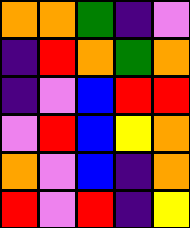[["orange", "orange", "green", "indigo", "violet"], ["indigo", "red", "orange", "green", "orange"], ["indigo", "violet", "blue", "red", "red"], ["violet", "red", "blue", "yellow", "orange"], ["orange", "violet", "blue", "indigo", "orange"], ["red", "violet", "red", "indigo", "yellow"]]